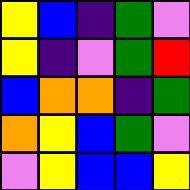[["yellow", "blue", "indigo", "green", "violet"], ["yellow", "indigo", "violet", "green", "red"], ["blue", "orange", "orange", "indigo", "green"], ["orange", "yellow", "blue", "green", "violet"], ["violet", "yellow", "blue", "blue", "yellow"]]